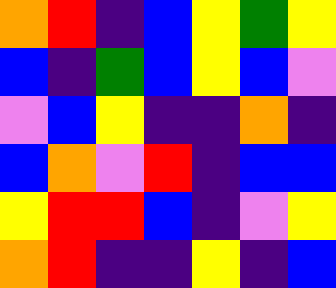[["orange", "red", "indigo", "blue", "yellow", "green", "yellow"], ["blue", "indigo", "green", "blue", "yellow", "blue", "violet"], ["violet", "blue", "yellow", "indigo", "indigo", "orange", "indigo"], ["blue", "orange", "violet", "red", "indigo", "blue", "blue"], ["yellow", "red", "red", "blue", "indigo", "violet", "yellow"], ["orange", "red", "indigo", "indigo", "yellow", "indigo", "blue"]]